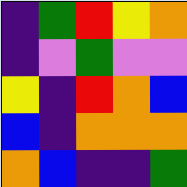[["indigo", "green", "red", "yellow", "orange"], ["indigo", "violet", "green", "violet", "violet"], ["yellow", "indigo", "red", "orange", "blue"], ["blue", "indigo", "orange", "orange", "orange"], ["orange", "blue", "indigo", "indigo", "green"]]